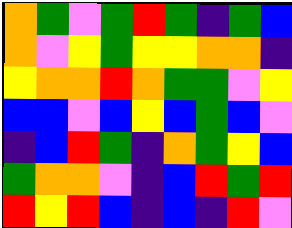[["orange", "green", "violet", "green", "red", "green", "indigo", "green", "blue"], ["orange", "violet", "yellow", "green", "yellow", "yellow", "orange", "orange", "indigo"], ["yellow", "orange", "orange", "red", "orange", "green", "green", "violet", "yellow"], ["blue", "blue", "violet", "blue", "yellow", "blue", "green", "blue", "violet"], ["indigo", "blue", "red", "green", "indigo", "orange", "green", "yellow", "blue"], ["green", "orange", "orange", "violet", "indigo", "blue", "red", "green", "red"], ["red", "yellow", "red", "blue", "indigo", "blue", "indigo", "red", "violet"]]